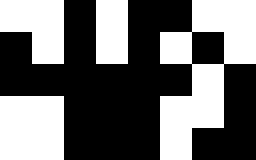[["white", "white", "black", "white", "black", "black", "white", "white"], ["black", "white", "black", "white", "black", "white", "black", "white"], ["black", "black", "black", "black", "black", "black", "white", "black"], ["white", "white", "black", "black", "black", "white", "white", "black"], ["white", "white", "black", "black", "black", "white", "black", "black"]]